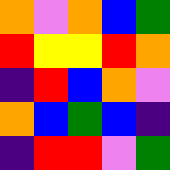[["orange", "violet", "orange", "blue", "green"], ["red", "yellow", "yellow", "red", "orange"], ["indigo", "red", "blue", "orange", "violet"], ["orange", "blue", "green", "blue", "indigo"], ["indigo", "red", "red", "violet", "green"]]